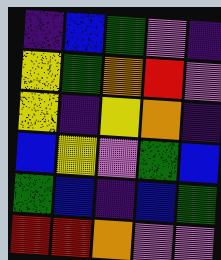[["indigo", "blue", "green", "violet", "indigo"], ["yellow", "green", "orange", "red", "violet"], ["yellow", "indigo", "yellow", "orange", "indigo"], ["blue", "yellow", "violet", "green", "blue"], ["green", "blue", "indigo", "blue", "green"], ["red", "red", "orange", "violet", "violet"]]